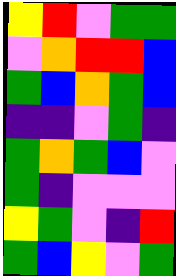[["yellow", "red", "violet", "green", "green"], ["violet", "orange", "red", "red", "blue"], ["green", "blue", "orange", "green", "blue"], ["indigo", "indigo", "violet", "green", "indigo"], ["green", "orange", "green", "blue", "violet"], ["green", "indigo", "violet", "violet", "violet"], ["yellow", "green", "violet", "indigo", "red"], ["green", "blue", "yellow", "violet", "green"]]